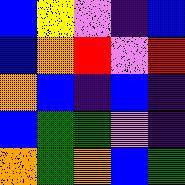[["blue", "yellow", "violet", "indigo", "blue"], ["blue", "orange", "red", "violet", "red"], ["orange", "blue", "indigo", "blue", "indigo"], ["blue", "green", "green", "violet", "indigo"], ["orange", "green", "orange", "blue", "green"]]